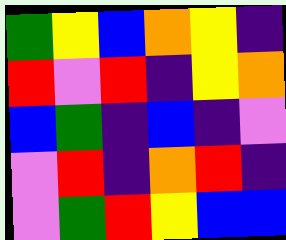[["green", "yellow", "blue", "orange", "yellow", "indigo"], ["red", "violet", "red", "indigo", "yellow", "orange"], ["blue", "green", "indigo", "blue", "indigo", "violet"], ["violet", "red", "indigo", "orange", "red", "indigo"], ["violet", "green", "red", "yellow", "blue", "blue"]]